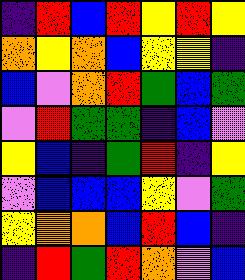[["indigo", "red", "blue", "red", "yellow", "red", "yellow"], ["orange", "yellow", "orange", "blue", "yellow", "yellow", "indigo"], ["blue", "violet", "orange", "red", "green", "blue", "green"], ["violet", "red", "green", "green", "indigo", "blue", "violet"], ["yellow", "blue", "indigo", "green", "red", "indigo", "yellow"], ["violet", "blue", "blue", "blue", "yellow", "violet", "green"], ["yellow", "orange", "orange", "blue", "red", "blue", "indigo"], ["indigo", "red", "green", "red", "orange", "violet", "blue"]]